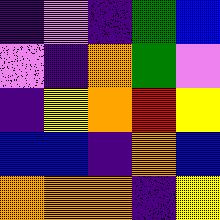[["indigo", "violet", "indigo", "green", "blue"], ["violet", "indigo", "orange", "green", "violet"], ["indigo", "yellow", "orange", "red", "yellow"], ["blue", "blue", "indigo", "orange", "blue"], ["orange", "orange", "orange", "indigo", "yellow"]]